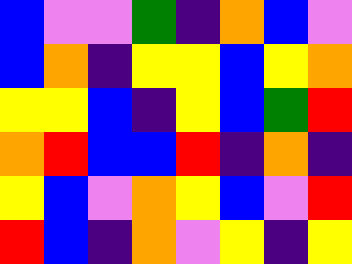[["blue", "violet", "violet", "green", "indigo", "orange", "blue", "violet"], ["blue", "orange", "indigo", "yellow", "yellow", "blue", "yellow", "orange"], ["yellow", "yellow", "blue", "indigo", "yellow", "blue", "green", "red"], ["orange", "red", "blue", "blue", "red", "indigo", "orange", "indigo"], ["yellow", "blue", "violet", "orange", "yellow", "blue", "violet", "red"], ["red", "blue", "indigo", "orange", "violet", "yellow", "indigo", "yellow"]]